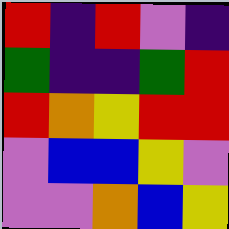[["red", "indigo", "red", "violet", "indigo"], ["green", "indigo", "indigo", "green", "red"], ["red", "orange", "yellow", "red", "red"], ["violet", "blue", "blue", "yellow", "violet"], ["violet", "violet", "orange", "blue", "yellow"]]